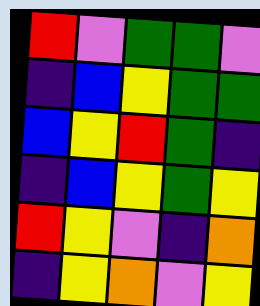[["red", "violet", "green", "green", "violet"], ["indigo", "blue", "yellow", "green", "green"], ["blue", "yellow", "red", "green", "indigo"], ["indigo", "blue", "yellow", "green", "yellow"], ["red", "yellow", "violet", "indigo", "orange"], ["indigo", "yellow", "orange", "violet", "yellow"]]